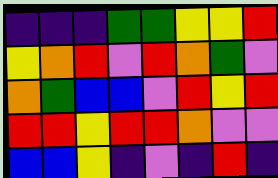[["indigo", "indigo", "indigo", "green", "green", "yellow", "yellow", "red"], ["yellow", "orange", "red", "violet", "red", "orange", "green", "violet"], ["orange", "green", "blue", "blue", "violet", "red", "yellow", "red"], ["red", "red", "yellow", "red", "red", "orange", "violet", "violet"], ["blue", "blue", "yellow", "indigo", "violet", "indigo", "red", "indigo"]]